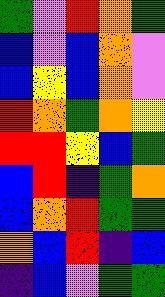[["green", "violet", "red", "orange", "green"], ["blue", "violet", "blue", "orange", "violet"], ["blue", "yellow", "blue", "orange", "violet"], ["red", "orange", "green", "orange", "yellow"], ["red", "red", "yellow", "blue", "green"], ["blue", "red", "indigo", "green", "orange"], ["blue", "orange", "red", "green", "green"], ["orange", "blue", "red", "indigo", "blue"], ["indigo", "blue", "violet", "green", "green"]]